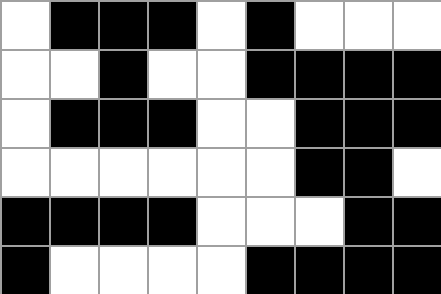[["white", "black", "black", "black", "white", "black", "white", "white", "white"], ["white", "white", "black", "white", "white", "black", "black", "black", "black"], ["white", "black", "black", "black", "white", "white", "black", "black", "black"], ["white", "white", "white", "white", "white", "white", "black", "black", "white"], ["black", "black", "black", "black", "white", "white", "white", "black", "black"], ["black", "white", "white", "white", "white", "black", "black", "black", "black"]]